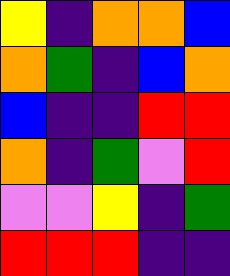[["yellow", "indigo", "orange", "orange", "blue"], ["orange", "green", "indigo", "blue", "orange"], ["blue", "indigo", "indigo", "red", "red"], ["orange", "indigo", "green", "violet", "red"], ["violet", "violet", "yellow", "indigo", "green"], ["red", "red", "red", "indigo", "indigo"]]